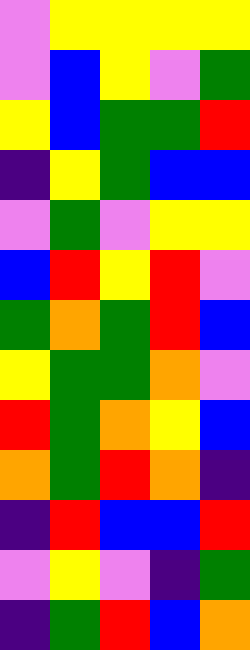[["violet", "yellow", "yellow", "yellow", "yellow"], ["violet", "blue", "yellow", "violet", "green"], ["yellow", "blue", "green", "green", "red"], ["indigo", "yellow", "green", "blue", "blue"], ["violet", "green", "violet", "yellow", "yellow"], ["blue", "red", "yellow", "red", "violet"], ["green", "orange", "green", "red", "blue"], ["yellow", "green", "green", "orange", "violet"], ["red", "green", "orange", "yellow", "blue"], ["orange", "green", "red", "orange", "indigo"], ["indigo", "red", "blue", "blue", "red"], ["violet", "yellow", "violet", "indigo", "green"], ["indigo", "green", "red", "blue", "orange"]]